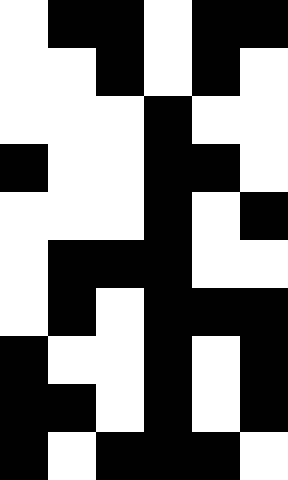[["white", "black", "black", "white", "black", "black"], ["white", "white", "black", "white", "black", "white"], ["white", "white", "white", "black", "white", "white"], ["black", "white", "white", "black", "black", "white"], ["white", "white", "white", "black", "white", "black"], ["white", "black", "black", "black", "white", "white"], ["white", "black", "white", "black", "black", "black"], ["black", "white", "white", "black", "white", "black"], ["black", "black", "white", "black", "white", "black"], ["black", "white", "black", "black", "black", "white"]]